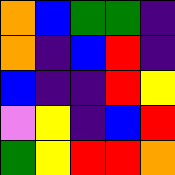[["orange", "blue", "green", "green", "indigo"], ["orange", "indigo", "blue", "red", "indigo"], ["blue", "indigo", "indigo", "red", "yellow"], ["violet", "yellow", "indigo", "blue", "red"], ["green", "yellow", "red", "red", "orange"]]